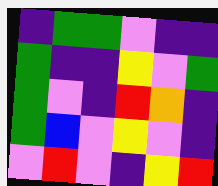[["indigo", "green", "green", "violet", "indigo", "indigo"], ["green", "indigo", "indigo", "yellow", "violet", "green"], ["green", "violet", "indigo", "red", "orange", "indigo"], ["green", "blue", "violet", "yellow", "violet", "indigo"], ["violet", "red", "violet", "indigo", "yellow", "red"]]